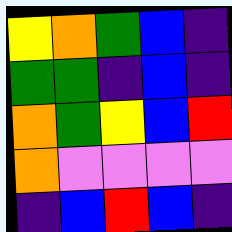[["yellow", "orange", "green", "blue", "indigo"], ["green", "green", "indigo", "blue", "indigo"], ["orange", "green", "yellow", "blue", "red"], ["orange", "violet", "violet", "violet", "violet"], ["indigo", "blue", "red", "blue", "indigo"]]